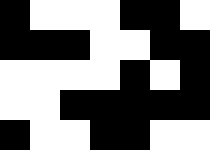[["black", "white", "white", "white", "black", "black", "white"], ["black", "black", "black", "white", "white", "black", "black"], ["white", "white", "white", "white", "black", "white", "black"], ["white", "white", "black", "black", "black", "black", "black"], ["black", "white", "white", "black", "black", "white", "white"]]